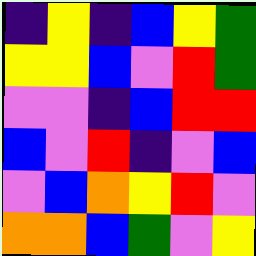[["indigo", "yellow", "indigo", "blue", "yellow", "green"], ["yellow", "yellow", "blue", "violet", "red", "green"], ["violet", "violet", "indigo", "blue", "red", "red"], ["blue", "violet", "red", "indigo", "violet", "blue"], ["violet", "blue", "orange", "yellow", "red", "violet"], ["orange", "orange", "blue", "green", "violet", "yellow"]]